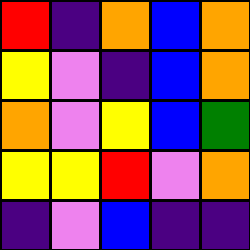[["red", "indigo", "orange", "blue", "orange"], ["yellow", "violet", "indigo", "blue", "orange"], ["orange", "violet", "yellow", "blue", "green"], ["yellow", "yellow", "red", "violet", "orange"], ["indigo", "violet", "blue", "indigo", "indigo"]]